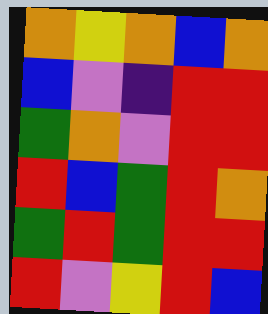[["orange", "yellow", "orange", "blue", "orange"], ["blue", "violet", "indigo", "red", "red"], ["green", "orange", "violet", "red", "red"], ["red", "blue", "green", "red", "orange"], ["green", "red", "green", "red", "red"], ["red", "violet", "yellow", "red", "blue"]]